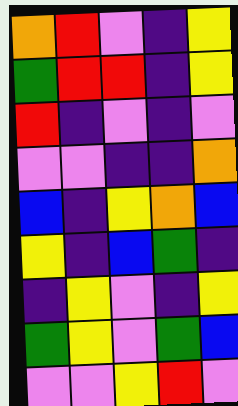[["orange", "red", "violet", "indigo", "yellow"], ["green", "red", "red", "indigo", "yellow"], ["red", "indigo", "violet", "indigo", "violet"], ["violet", "violet", "indigo", "indigo", "orange"], ["blue", "indigo", "yellow", "orange", "blue"], ["yellow", "indigo", "blue", "green", "indigo"], ["indigo", "yellow", "violet", "indigo", "yellow"], ["green", "yellow", "violet", "green", "blue"], ["violet", "violet", "yellow", "red", "violet"]]